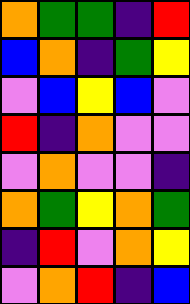[["orange", "green", "green", "indigo", "red"], ["blue", "orange", "indigo", "green", "yellow"], ["violet", "blue", "yellow", "blue", "violet"], ["red", "indigo", "orange", "violet", "violet"], ["violet", "orange", "violet", "violet", "indigo"], ["orange", "green", "yellow", "orange", "green"], ["indigo", "red", "violet", "orange", "yellow"], ["violet", "orange", "red", "indigo", "blue"]]